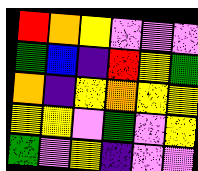[["red", "orange", "yellow", "violet", "violet", "violet"], ["green", "blue", "indigo", "red", "yellow", "green"], ["orange", "indigo", "yellow", "orange", "yellow", "yellow"], ["yellow", "yellow", "violet", "green", "violet", "yellow"], ["green", "violet", "yellow", "indigo", "violet", "violet"]]